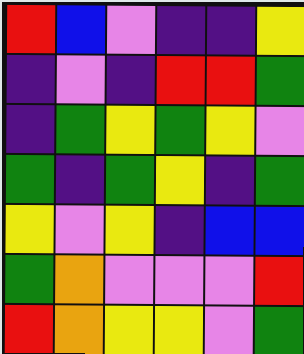[["red", "blue", "violet", "indigo", "indigo", "yellow"], ["indigo", "violet", "indigo", "red", "red", "green"], ["indigo", "green", "yellow", "green", "yellow", "violet"], ["green", "indigo", "green", "yellow", "indigo", "green"], ["yellow", "violet", "yellow", "indigo", "blue", "blue"], ["green", "orange", "violet", "violet", "violet", "red"], ["red", "orange", "yellow", "yellow", "violet", "green"]]